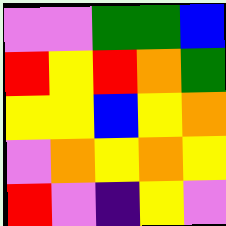[["violet", "violet", "green", "green", "blue"], ["red", "yellow", "red", "orange", "green"], ["yellow", "yellow", "blue", "yellow", "orange"], ["violet", "orange", "yellow", "orange", "yellow"], ["red", "violet", "indigo", "yellow", "violet"]]